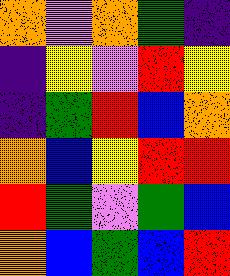[["orange", "violet", "orange", "green", "indigo"], ["indigo", "yellow", "violet", "red", "yellow"], ["indigo", "green", "red", "blue", "orange"], ["orange", "blue", "yellow", "red", "red"], ["red", "green", "violet", "green", "blue"], ["orange", "blue", "green", "blue", "red"]]